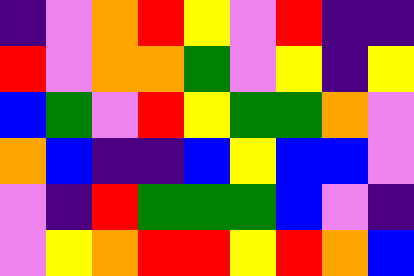[["indigo", "violet", "orange", "red", "yellow", "violet", "red", "indigo", "indigo"], ["red", "violet", "orange", "orange", "green", "violet", "yellow", "indigo", "yellow"], ["blue", "green", "violet", "red", "yellow", "green", "green", "orange", "violet"], ["orange", "blue", "indigo", "indigo", "blue", "yellow", "blue", "blue", "violet"], ["violet", "indigo", "red", "green", "green", "green", "blue", "violet", "indigo"], ["violet", "yellow", "orange", "red", "red", "yellow", "red", "orange", "blue"]]